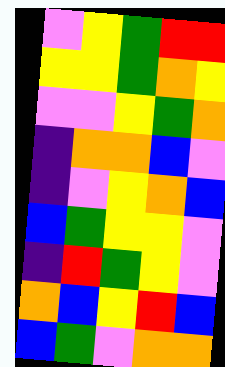[["violet", "yellow", "green", "red", "red"], ["yellow", "yellow", "green", "orange", "yellow"], ["violet", "violet", "yellow", "green", "orange"], ["indigo", "orange", "orange", "blue", "violet"], ["indigo", "violet", "yellow", "orange", "blue"], ["blue", "green", "yellow", "yellow", "violet"], ["indigo", "red", "green", "yellow", "violet"], ["orange", "blue", "yellow", "red", "blue"], ["blue", "green", "violet", "orange", "orange"]]